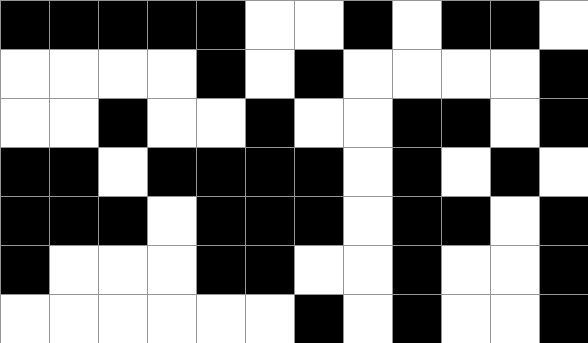[["black", "black", "black", "black", "black", "white", "white", "black", "white", "black", "black", "white"], ["white", "white", "white", "white", "black", "white", "black", "white", "white", "white", "white", "black"], ["white", "white", "black", "white", "white", "black", "white", "white", "black", "black", "white", "black"], ["black", "black", "white", "black", "black", "black", "black", "white", "black", "white", "black", "white"], ["black", "black", "black", "white", "black", "black", "black", "white", "black", "black", "white", "black"], ["black", "white", "white", "white", "black", "black", "white", "white", "black", "white", "white", "black"], ["white", "white", "white", "white", "white", "white", "black", "white", "black", "white", "white", "black"]]